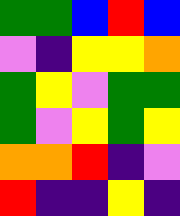[["green", "green", "blue", "red", "blue"], ["violet", "indigo", "yellow", "yellow", "orange"], ["green", "yellow", "violet", "green", "green"], ["green", "violet", "yellow", "green", "yellow"], ["orange", "orange", "red", "indigo", "violet"], ["red", "indigo", "indigo", "yellow", "indigo"]]